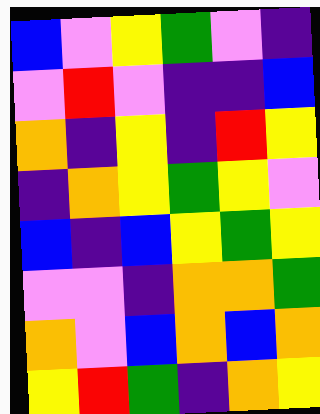[["blue", "violet", "yellow", "green", "violet", "indigo"], ["violet", "red", "violet", "indigo", "indigo", "blue"], ["orange", "indigo", "yellow", "indigo", "red", "yellow"], ["indigo", "orange", "yellow", "green", "yellow", "violet"], ["blue", "indigo", "blue", "yellow", "green", "yellow"], ["violet", "violet", "indigo", "orange", "orange", "green"], ["orange", "violet", "blue", "orange", "blue", "orange"], ["yellow", "red", "green", "indigo", "orange", "yellow"]]